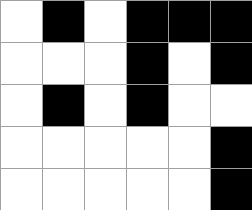[["white", "black", "white", "black", "black", "black"], ["white", "white", "white", "black", "white", "black"], ["white", "black", "white", "black", "white", "white"], ["white", "white", "white", "white", "white", "black"], ["white", "white", "white", "white", "white", "black"]]